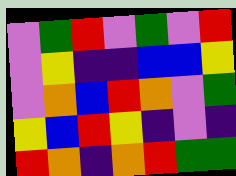[["violet", "green", "red", "violet", "green", "violet", "red"], ["violet", "yellow", "indigo", "indigo", "blue", "blue", "yellow"], ["violet", "orange", "blue", "red", "orange", "violet", "green"], ["yellow", "blue", "red", "yellow", "indigo", "violet", "indigo"], ["red", "orange", "indigo", "orange", "red", "green", "green"]]